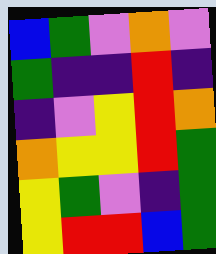[["blue", "green", "violet", "orange", "violet"], ["green", "indigo", "indigo", "red", "indigo"], ["indigo", "violet", "yellow", "red", "orange"], ["orange", "yellow", "yellow", "red", "green"], ["yellow", "green", "violet", "indigo", "green"], ["yellow", "red", "red", "blue", "green"]]